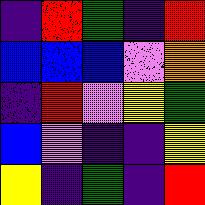[["indigo", "red", "green", "indigo", "red"], ["blue", "blue", "blue", "violet", "orange"], ["indigo", "red", "violet", "yellow", "green"], ["blue", "violet", "indigo", "indigo", "yellow"], ["yellow", "indigo", "green", "indigo", "red"]]